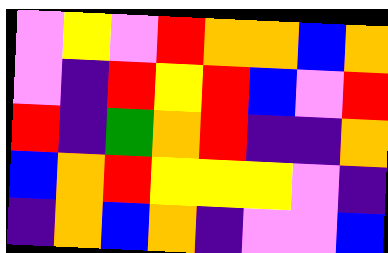[["violet", "yellow", "violet", "red", "orange", "orange", "blue", "orange"], ["violet", "indigo", "red", "yellow", "red", "blue", "violet", "red"], ["red", "indigo", "green", "orange", "red", "indigo", "indigo", "orange"], ["blue", "orange", "red", "yellow", "yellow", "yellow", "violet", "indigo"], ["indigo", "orange", "blue", "orange", "indigo", "violet", "violet", "blue"]]